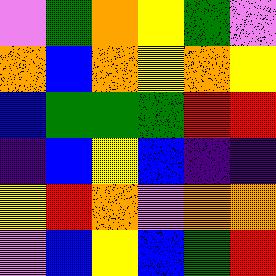[["violet", "green", "orange", "yellow", "green", "violet"], ["orange", "blue", "orange", "yellow", "orange", "yellow"], ["blue", "green", "green", "green", "red", "red"], ["indigo", "blue", "yellow", "blue", "indigo", "indigo"], ["yellow", "red", "orange", "violet", "orange", "orange"], ["violet", "blue", "yellow", "blue", "green", "red"]]